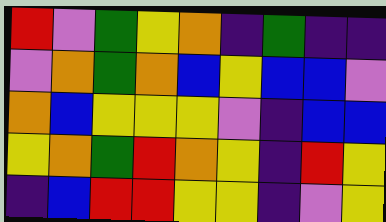[["red", "violet", "green", "yellow", "orange", "indigo", "green", "indigo", "indigo"], ["violet", "orange", "green", "orange", "blue", "yellow", "blue", "blue", "violet"], ["orange", "blue", "yellow", "yellow", "yellow", "violet", "indigo", "blue", "blue"], ["yellow", "orange", "green", "red", "orange", "yellow", "indigo", "red", "yellow"], ["indigo", "blue", "red", "red", "yellow", "yellow", "indigo", "violet", "yellow"]]